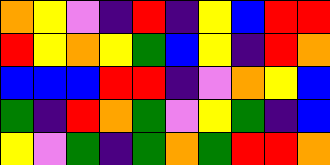[["orange", "yellow", "violet", "indigo", "red", "indigo", "yellow", "blue", "red", "red"], ["red", "yellow", "orange", "yellow", "green", "blue", "yellow", "indigo", "red", "orange"], ["blue", "blue", "blue", "red", "red", "indigo", "violet", "orange", "yellow", "blue"], ["green", "indigo", "red", "orange", "green", "violet", "yellow", "green", "indigo", "blue"], ["yellow", "violet", "green", "indigo", "green", "orange", "green", "red", "red", "orange"]]